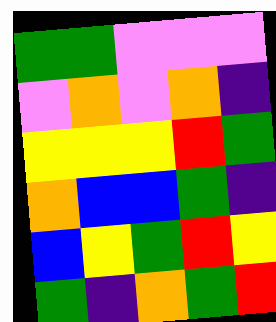[["green", "green", "violet", "violet", "violet"], ["violet", "orange", "violet", "orange", "indigo"], ["yellow", "yellow", "yellow", "red", "green"], ["orange", "blue", "blue", "green", "indigo"], ["blue", "yellow", "green", "red", "yellow"], ["green", "indigo", "orange", "green", "red"]]